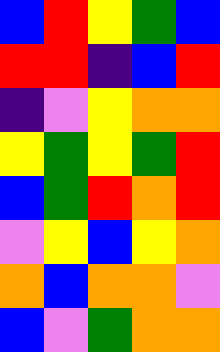[["blue", "red", "yellow", "green", "blue"], ["red", "red", "indigo", "blue", "red"], ["indigo", "violet", "yellow", "orange", "orange"], ["yellow", "green", "yellow", "green", "red"], ["blue", "green", "red", "orange", "red"], ["violet", "yellow", "blue", "yellow", "orange"], ["orange", "blue", "orange", "orange", "violet"], ["blue", "violet", "green", "orange", "orange"]]